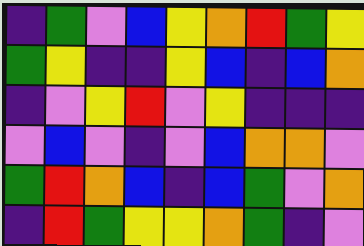[["indigo", "green", "violet", "blue", "yellow", "orange", "red", "green", "yellow"], ["green", "yellow", "indigo", "indigo", "yellow", "blue", "indigo", "blue", "orange"], ["indigo", "violet", "yellow", "red", "violet", "yellow", "indigo", "indigo", "indigo"], ["violet", "blue", "violet", "indigo", "violet", "blue", "orange", "orange", "violet"], ["green", "red", "orange", "blue", "indigo", "blue", "green", "violet", "orange"], ["indigo", "red", "green", "yellow", "yellow", "orange", "green", "indigo", "violet"]]